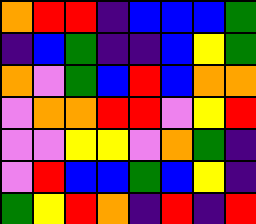[["orange", "red", "red", "indigo", "blue", "blue", "blue", "green"], ["indigo", "blue", "green", "indigo", "indigo", "blue", "yellow", "green"], ["orange", "violet", "green", "blue", "red", "blue", "orange", "orange"], ["violet", "orange", "orange", "red", "red", "violet", "yellow", "red"], ["violet", "violet", "yellow", "yellow", "violet", "orange", "green", "indigo"], ["violet", "red", "blue", "blue", "green", "blue", "yellow", "indigo"], ["green", "yellow", "red", "orange", "indigo", "red", "indigo", "red"]]